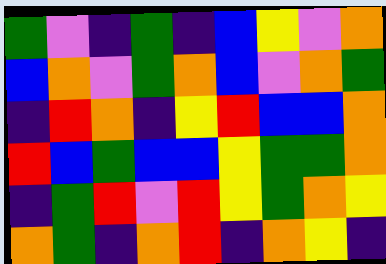[["green", "violet", "indigo", "green", "indigo", "blue", "yellow", "violet", "orange"], ["blue", "orange", "violet", "green", "orange", "blue", "violet", "orange", "green"], ["indigo", "red", "orange", "indigo", "yellow", "red", "blue", "blue", "orange"], ["red", "blue", "green", "blue", "blue", "yellow", "green", "green", "orange"], ["indigo", "green", "red", "violet", "red", "yellow", "green", "orange", "yellow"], ["orange", "green", "indigo", "orange", "red", "indigo", "orange", "yellow", "indigo"]]